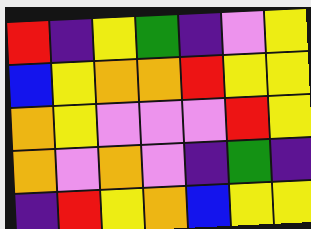[["red", "indigo", "yellow", "green", "indigo", "violet", "yellow"], ["blue", "yellow", "orange", "orange", "red", "yellow", "yellow"], ["orange", "yellow", "violet", "violet", "violet", "red", "yellow"], ["orange", "violet", "orange", "violet", "indigo", "green", "indigo"], ["indigo", "red", "yellow", "orange", "blue", "yellow", "yellow"]]